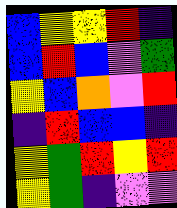[["blue", "yellow", "yellow", "red", "indigo"], ["blue", "red", "blue", "violet", "green"], ["yellow", "blue", "orange", "violet", "red"], ["indigo", "red", "blue", "blue", "indigo"], ["yellow", "green", "red", "yellow", "red"], ["yellow", "green", "indigo", "violet", "violet"]]